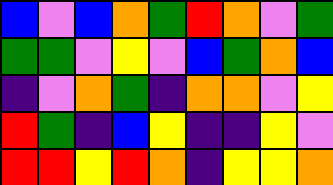[["blue", "violet", "blue", "orange", "green", "red", "orange", "violet", "green"], ["green", "green", "violet", "yellow", "violet", "blue", "green", "orange", "blue"], ["indigo", "violet", "orange", "green", "indigo", "orange", "orange", "violet", "yellow"], ["red", "green", "indigo", "blue", "yellow", "indigo", "indigo", "yellow", "violet"], ["red", "red", "yellow", "red", "orange", "indigo", "yellow", "yellow", "orange"]]